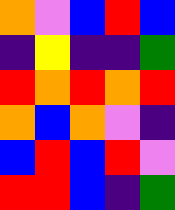[["orange", "violet", "blue", "red", "blue"], ["indigo", "yellow", "indigo", "indigo", "green"], ["red", "orange", "red", "orange", "red"], ["orange", "blue", "orange", "violet", "indigo"], ["blue", "red", "blue", "red", "violet"], ["red", "red", "blue", "indigo", "green"]]